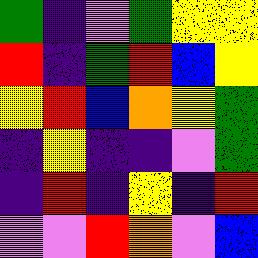[["green", "indigo", "violet", "green", "yellow", "yellow"], ["red", "indigo", "green", "red", "blue", "yellow"], ["yellow", "red", "blue", "orange", "yellow", "green"], ["indigo", "yellow", "indigo", "indigo", "violet", "green"], ["indigo", "red", "indigo", "yellow", "indigo", "red"], ["violet", "violet", "red", "orange", "violet", "blue"]]